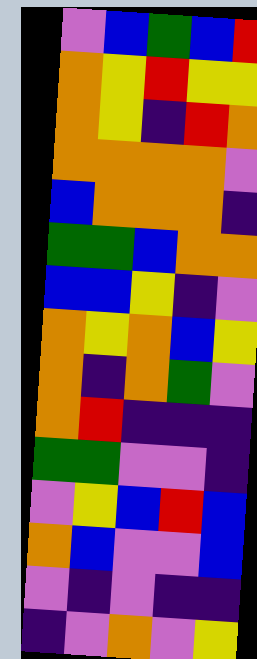[["violet", "blue", "green", "blue", "red"], ["orange", "yellow", "red", "yellow", "yellow"], ["orange", "yellow", "indigo", "red", "orange"], ["orange", "orange", "orange", "orange", "violet"], ["blue", "orange", "orange", "orange", "indigo"], ["green", "green", "blue", "orange", "orange"], ["blue", "blue", "yellow", "indigo", "violet"], ["orange", "yellow", "orange", "blue", "yellow"], ["orange", "indigo", "orange", "green", "violet"], ["orange", "red", "indigo", "indigo", "indigo"], ["green", "green", "violet", "violet", "indigo"], ["violet", "yellow", "blue", "red", "blue"], ["orange", "blue", "violet", "violet", "blue"], ["violet", "indigo", "violet", "indigo", "indigo"], ["indigo", "violet", "orange", "violet", "yellow"]]